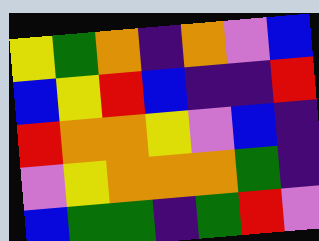[["yellow", "green", "orange", "indigo", "orange", "violet", "blue"], ["blue", "yellow", "red", "blue", "indigo", "indigo", "red"], ["red", "orange", "orange", "yellow", "violet", "blue", "indigo"], ["violet", "yellow", "orange", "orange", "orange", "green", "indigo"], ["blue", "green", "green", "indigo", "green", "red", "violet"]]